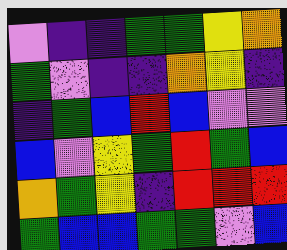[["violet", "indigo", "indigo", "green", "green", "yellow", "orange"], ["green", "violet", "indigo", "indigo", "orange", "yellow", "indigo"], ["indigo", "green", "blue", "red", "blue", "violet", "violet"], ["blue", "violet", "yellow", "green", "red", "green", "blue"], ["orange", "green", "yellow", "indigo", "red", "red", "red"], ["green", "blue", "blue", "green", "green", "violet", "blue"]]